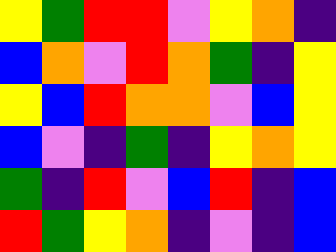[["yellow", "green", "red", "red", "violet", "yellow", "orange", "indigo"], ["blue", "orange", "violet", "red", "orange", "green", "indigo", "yellow"], ["yellow", "blue", "red", "orange", "orange", "violet", "blue", "yellow"], ["blue", "violet", "indigo", "green", "indigo", "yellow", "orange", "yellow"], ["green", "indigo", "red", "violet", "blue", "red", "indigo", "blue"], ["red", "green", "yellow", "orange", "indigo", "violet", "indigo", "blue"]]